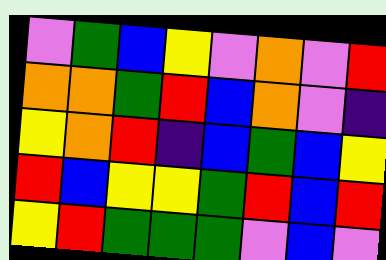[["violet", "green", "blue", "yellow", "violet", "orange", "violet", "red"], ["orange", "orange", "green", "red", "blue", "orange", "violet", "indigo"], ["yellow", "orange", "red", "indigo", "blue", "green", "blue", "yellow"], ["red", "blue", "yellow", "yellow", "green", "red", "blue", "red"], ["yellow", "red", "green", "green", "green", "violet", "blue", "violet"]]